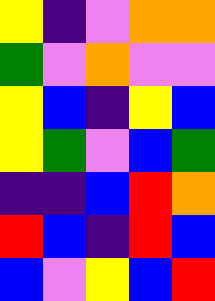[["yellow", "indigo", "violet", "orange", "orange"], ["green", "violet", "orange", "violet", "violet"], ["yellow", "blue", "indigo", "yellow", "blue"], ["yellow", "green", "violet", "blue", "green"], ["indigo", "indigo", "blue", "red", "orange"], ["red", "blue", "indigo", "red", "blue"], ["blue", "violet", "yellow", "blue", "red"]]